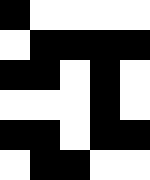[["black", "white", "white", "white", "white"], ["white", "black", "black", "black", "black"], ["black", "black", "white", "black", "white"], ["white", "white", "white", "black", "white"], ["black", "black", "white", "black", "black"], ["white", "black", "black", "white", "white"]]